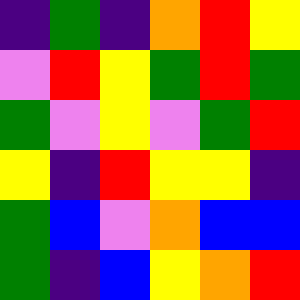[["indigo", "green", "indigo", "orange", "red", "yellow"], ["violet", "red", "yellow", "green", "red", "green"], ["green", "violet", "yellow", "violet", "green", "red"], ["yellow", "indigo", "red", "yellow", "yellow", "indigo"], ["green", "blue", "violet", "orange", "blue", "blue"], ["green", "indigo", "blue", "yellow", "orange", "red"]]